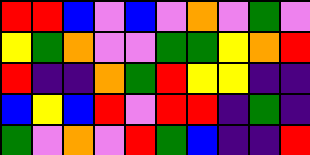[["red", "red", "blue", "violet", "blue", "violet", "orange", "violet", "green", "violet"], ["yellow", "green", "orange", "violet", "violet", "green", "green", "yellow", "orange", "red"], ["red", "indigo", "indigo", "orange", "green", "red", "yellow", "yellow", "indigo", "indigo"], ["blue", "yellow", "blue", "red", "violet", "red", "red", "indigo", "green", "indigo"], ["green", "violet", "orange", "violet", "red", "green", "blue", "indigo", "indigo", "red"]]